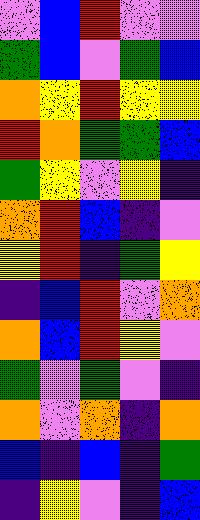[["violet", "blue", "red", "violet", "violet"], ["green", "blue", "violet", "green", "blue"], ["orange", "yellow", "red", "yellow", "yellow"], ["red", "orange", "green", "green", "blue"], ["green", "yellow", "violet", "yellow", "indigo"], ["orange", "red", "blue", "indigo", "violet"], ["yellow", "red", "indigo", "green", "yellow"], ["indigo", "blue", "red", "violet", "orange"], ["orange", "blue", "red", "yellow", "violet"], ["green", "violet", "green", "violet", "indigo"], ["orange", "violet", "orange", "indigo", "orange"], ["blue", "indigo", "blue", "indigo", "green"], ["indigo", "yellow", "violet", "indigo", "blue"]]